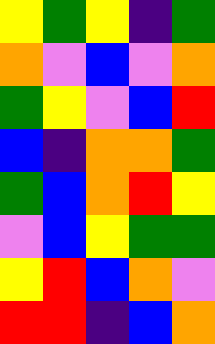[["yellow", "green", "yellow", "indigo", "green"], ["orange", "violet", "blue", "violet", "orange"], ["green", "yellow", "violet", "blue", "red"], ["blue", "indigo", "orange", "orange", "green"], ["green", "blue", "orange", "red", "yellow"], ["violet", "blue", "yellow", "green", "green"], ["yellow", "red", "blue", "orange", "violet"], ["red", "red", "indigo", "blue", "orange"]]